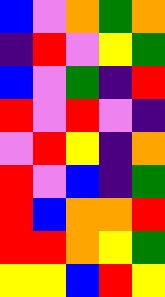[["blue", "violet", "orange", "green", "orange"], ["indigo", "red", "violet", "yellow", "green"], ["blue", "violet", "green", "indigo", "red"], ["red", "violet", "red", "violet", "indigo"], ["violet", "red", "yellow", "indigo", "orange"], ["red", "violet", "blue", "indigo", "green"], ["red", "blue", "orange", "orange", "red"], ["red", "red", "orange", "yellow", "green"], ["yellow", "yellow", "blue", "red", "yellow"]]